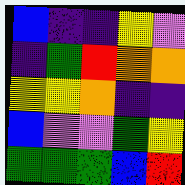[["blue", "indigo", "indigo", "yellow", "violet"], ["indigo", "green", "red", "orange", "orange"], ["yellow", "yellow", "orange", "indigo", "indigo"], ["blue", "violet", "violet", "green", "yellow"], ["green", "green", "green", "blue", "red"]]